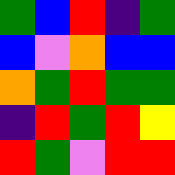[["green", "blue", "red", "indigo", "green"], ["blue", "violet", "orange", "blue", "blue"], ["orange", "green", "red", "green", "green"], ["indigo", "red", "green", "red", "yellow"], ["red", "green", "violet", "red", "red"]]